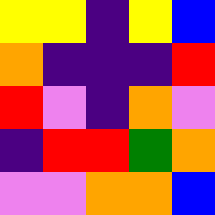[["yellow", "yellow", "indigo", "yellow", "blue"], ["orange", "indigo", "indigo", "indigo", "red"], ["red", "violet", "indigo", "orange", "violet"], ["indigo", "red", "red", "green", "orange"], ["violet", "violet", "orange", "orange", "blue"]]